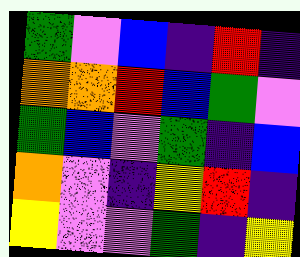[["green", "violet", "blue", "indigo", "red", "indigo"], ["orange", "orange", "red", "blue", "green", "violet"], ["green", "blue", "violet", "green", "indigo", "blue"], ["orange", "violet", "indigo", "yellow", "red", "indigo"], ["yellow", "violet", "violet", "green", "indigo", "yellow"]]